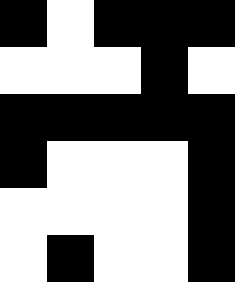[["black", "white", "black", "black", "black"], ["white", "white", "white", "black", "white"], ["black", "black", "black", "black", "black"], ["black", "white", "white", "white", "black"], ["white", "white", "white", "white", "black"], ["white", "black", "white", "white", "black"]]